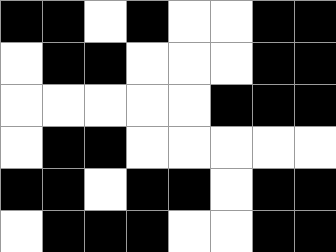[["black", "black", "white", "black", "white", "white", "black", "black"], ["white", "black", "black", "white", "white", "white", "black", "black"], ["white", "white", "white", "white", "white", "black", "black", "black"], ["white", "black", "black", "white", "white", "white", "white", "white"], ["black", "black", "white", "black", "black", "white", "black", "black"], ["white", "black", "black", "black", "white", "white", "black", "black"]]